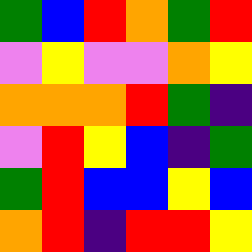[["green", "blue", "red", "orange", "green", "red"], ["violet", "yellow", "violet", "violet", "orange", "yellow"], ["orange", "orange", "orange", "red", "green", "indigo"], ["violet", "red", "yellow", "blue", "indigo", "green"], ["green", "red", "blue", "blue", "yellow", "blue"], ["orange", "red", "indigo", "red", "red", "yellow"]]